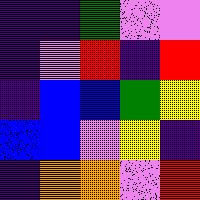[["indigo", "indigo", "green", "violet", "violet"], ["indigo", "violet", "red", "indigo", "red"], ["indigo", "blue", "blue", "green", "yellow"], ["blue", "blue", "violet", "yellow", "indigo"], ["indigo", "orange", "orange", "violet", "red"]]